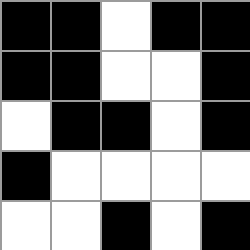[["black", "black", "white", "black", "black"], ["black", "black", "white", "white", "black"], ["white", "black", "black", "white", "black"], ["black", "white", "white", "white", "white"], ["white", "white", "black", "white", "black"]]